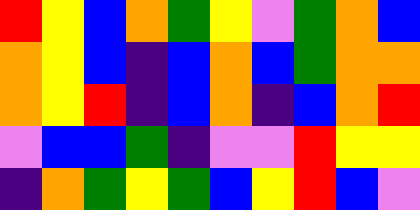[["red", "yellow", "blue", "orange", "green", "yellow", "violet", "green", "orange", "blue"], ["orange", "yellow", "blue", "indigo", "blue", "orange", "blue", "green", "orange", "orange"], ["orange", "yellow", "red", "indigo", "blue", "orange", "indigo", "blue", "orange", "red"], ["violet", "blue", "blue", "green", "indigo", "violet", "violet", "red", "yellow", "yellow"], ["indigo", "orange", "green", "yellow", "green", "blue", "yellow", "red", "blue", "violet"]]